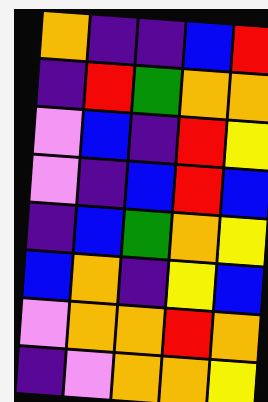[["orange", "indigo", "indigo", "blue", "red"], ["indigo", "red", "green", "orange", "orange"], ["violet", "blue", "indigo", "red", "yellow"], ["violet", "indigo", "blue", "red", "blue"], ["indigo", "blue", "green", "orange", "yellow"], ["blue", "orange", "indigo", "yellow", "blue"], ["violet", "orange", "orange", "red", "orange"], ["indigo", "violet", "orange", "orange", "yellow"]]